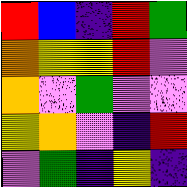[["red", "blue", "indigo", "red", "green"], ["orange", "yellow", "yellow", "red", "violet"], ["orange", "violet", "green", "violet", "violet"], ["yellow", "orange", "violet", "indigo", "red"], ["violet", "green", "indigo", "yellow", "indigo"]]